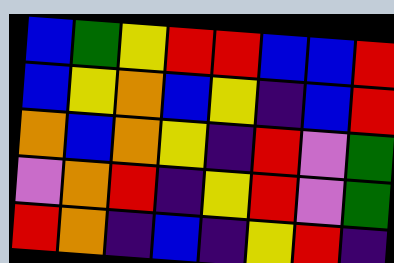[["blue", "green", "yellow", "red", "red", "blue", "blue", "red"], ["blue", "yellow", "orange", "blue", "yellow", "indigo", "blue", "red"], ["orange", "blue", "orange", "yellow", "indigo", "red", "violet", "green"], ["violet", "orange", "red", "indigo", "yellow", "red", "violet", "green"], ["red", "orange", "indigo", "blue", "indigo", "yellow", "red", "indigo"]]